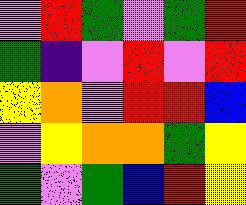[["violet", "red", "green", "violet", "green", "red"], ["green", "indigo", "violet", "red", "violet", "red"], ["yellow", "orange", "violet", "red", "red", "blue"], ["violet", "yellow", "orange", "orange", "green", "yellow"], ["green", "violet", "green", "blue", "red", "yellow"]]